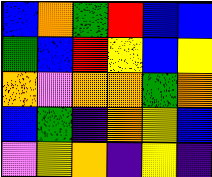[["blue", "orange", "green", "red", "blue", "blue"], ["green", "blue", "red", "yellow", "blue", "yellow"], ["orange", "violet", "orange", "orange", "green", "orange"], ["blue", "green", "indigo", "orange", "yellow", "blue"], ["violet", "yellow", "orange", "indigo", "yellow", "indigo"]]